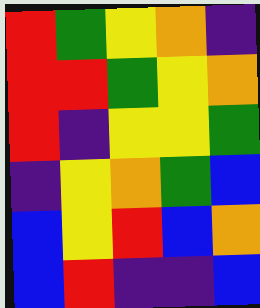[["red", "green", "yellow", "orange", "indigo"], ["red", "red", "green", "yellow", "orange"], ["red", "indigo", "yellow", "yellow", "green"], ["indigo", "yellow", "orange", "green", "blue"], ["blue", "yellow", "red", "blue", "orange"], ["blue", "red", "indigo", "indigo", "blue"]]